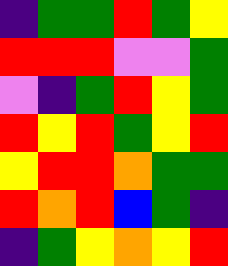[["indigo", "green", "green", "red", "green", "yellow"], ["red", "red", "red", "violet", "violet", "green"], ["violet", "indigo", "green", "red", "yellow", "green"], ["red", "yellow", "red", "green", "yellow", "red"], ["yellow", "red", "red", "orange", "green", "green"], ["red", "orange", "red", "blue", "green", "indigo"], ["indigo", "green", "yellow", "orange", "yellow", "red"]]